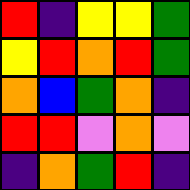[["red", "indigo", "yellow", "yellow", "green"], ["yellow", "red", "orange", "red", "green"], ["orange", "blue", "green", "orange", "indigo"], ["red", "red", "violet", "orange", "violet"], ["indigo", "orange", "green", "red", "indigo"]]